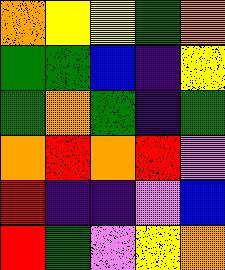[["orange", "yellow", "yellow", "green", "orange"], ["green", "green", "blue", "indigo", "yellow"], ["green", "orange", "green", "indigo", "green"], ["orange", "red", "orange", "red", "violet"], ["red", "indigo", "indigo", "violet", "blue"], ["red", "green", "violet", "yellow", "orange"]]